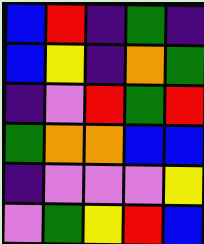[["blue", "red", "indigo", "green", "indigo"], ["blue", "yellow", "indigo", "orange", "green"], ["indigo", "violet", "red", "green", "red"], ["green", "orange", "orange", "blue", "blue"], ["indigo", "violet", "violet", "violet", "yellow"], ["violet", "green", "yellow", "red", "blue"]]